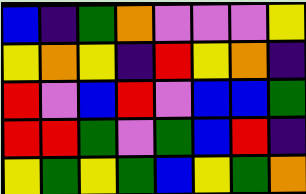[["blue", "indigo", "green", "orange", "violet", "violet", "violet", "yellow"], ["yellow", "orange", "yellow", "indigo", "red", "yellow", "orange", "indigo"], ["red", "violet", "blue", "red", "violet", "blue", "blue", "green"], ["red", "red", "green", "violet", "green", "blue", "red", "indigo"], ["yellow", "green", "yellow", "green", "blue", "yellow", "green", "orange"]]